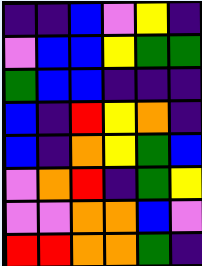[["indigo", "indigo", "blue", "violet", "yellow", "indigo"], ["violet", "blue", "blue", "yellow", "green", "green"], ["green", "blue", "blue", "indigo", "indigo", "indigo"], ["blue", "indigo", "red", "yellow", "orange", "indigo"], ["blue", "indigo", "orange", "yellow", "green", "blue"], ["violet", "orange", "red", "indigo", "green", "yellow"], ["violet", "violet", "orange", "orange", "blue", "violet"], ["red", "red", "orange", "orange", "green", "indigo"]]